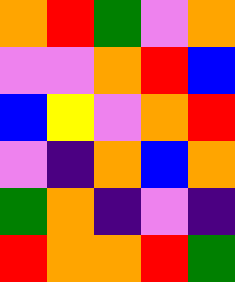[["orange", "red", "green", "violet", "orange"], ["violet", "violet", "orange", "red", "blue"], ["blue", "yellow", "violet", "orange", "red"], ["violet", "indigo", "orange", "blue", "orange"], ["green", "orange", "indigo", "violet", "indigo"], ["red", "orange", "orange", "red", "green"]]